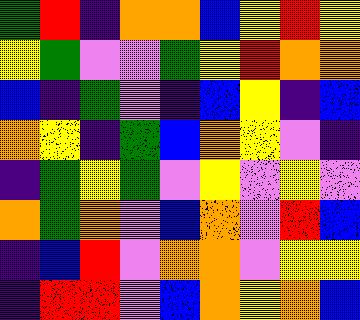[["green", "red", "indigo", "orange", "orange", "blue", "yellow", "red", "yellow"], ["yellow", "green", "violet", "violet", "green", "yellow", "red", "orange", "orange"], ["blue", "indigo", "green", "violet", "indigo", "blue", "yellow", "indigo", "blue"], ["orange", "yellow", "indigo", "green", "blue", "orange", "yellow", "violet", "indigo"], ["indigo", "green", "yellow", "green", "violet", "yellow", "violet", "yellow", "violet"], ["orange", "green", "orange", "violet", "blue", "orange", "violet", "red", "blue"], ["indigo", "blue", "red", "violet", "orange", "orange", "violet", "yellow", "yellow"], ["indigo", "red", "red", "violet", "blue", "orange", "yellow", "orange", "blue"]]